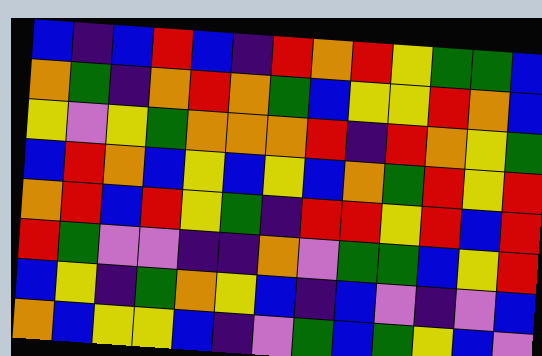[["blue", "indigo", "blue", "red", "blue", "indigo", "red", "orange", "red", "yellow", "green", "green", "blue"], ["orange", "green", "indigo", "orange", "red", "orange", "green", "blue", "yellow", "yellow", "red", "orange", "blue"], ["yellow", "violet", "yellow", "green", "orange", "orange", "orange", "red", "indigo", "red", "orange", "yellow", "green"], ["blue", "red", "orange", "blue", "yellow", "blue", "yellow", "blue", "orange", "green", "red", "yellow", "red"], ["orange", "red", "blue", "red", "yellow", "green", "indigo", "red", "red", "yellow", "red", "blue", "red"], ["red", "green", "violet", "violet", "indigo", "indigo", "orange", "violet", "green", "green", "blue", "yellow", "red"], ["blue", "yellow", "indigo", "green", "orange", "yellow", "blue", "indigo", "blue", "violet", "indigo", "violet", "blue"], ["orange", "blue", "yellow", "yellow", "blue", "indigo", "violet", "green", "blue", "green", "yellow", "blue", "violet"]]